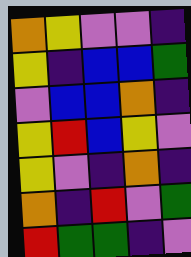[["orange", "yellow", "violet", "violet", "indigo"], ["yellow", "indigo", "blue", "blue", "green"], ["violet", "blue", "blue", "orange", "indigo"], ["yellow", "red", "blue", "yellow", "violet"], ["yellow", "violet", "indigo", "orange", "indigo"], ["orange", "indigo", "red", "violet", "green"], ["red", "green", "green", "indigo", "violet"]]